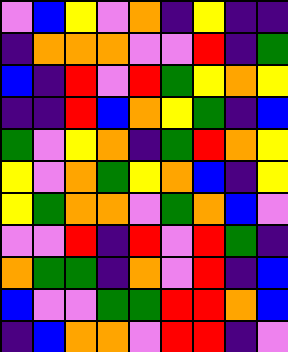[["violet", "blue", "yellow", "violet", "orange", "indigo", "yellow", "indigo", "indigo"], ["indigo", "orange", "orange", "orange", "violet", "violet", "red", "indigo", "green"], ["blue", "indigo", "red", "violet", "red", "green", "yellow", "orange", "yellow"], ["indigo", "indigo", "red", "blue", "orange", "yellow", "green", "indigo", "blue"], ["green", "violet", "yellow", "orange", "indigo", "green", "red", "orange", "yellow"], ["yellow", "violet", "orange", "green", "yellow", "orange", "blue", "indigo", "yellow"], ["yellow", "green", "orange", "orange", "violet", "green", "orange", "blue", "violet"], ["violet", "violet", "red", "indigo", "red", "violet", "red", "green", "indigo"], ["orange", "green", "green", "indigo", "orange", "violet", "red", "indigo", "blue"], ["blue", "violet", "violet", "green", "green", "red", "red", "orange", "blue"], ["indigo", "blue", "orange", "orange", "violet", "red", "red", "indigo", "violet"]]